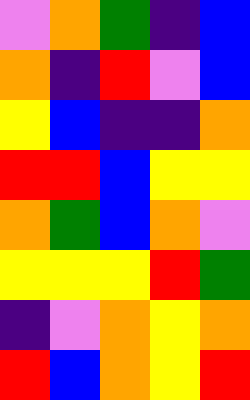[["violet", "orange", "green", "indigo", "blue"], ["orange", "indigo", "red", "violet", "blue"], ["yellow", "blue", "indigo", "indigo", "orange"], ["red", "red", "blue", "yellow", "yellow"], ["orange", "green", "blue", "orange", "violet"], ["yellow", "yellow", "yellow", "red", "green"], ["indigo", "violet", "orange", "yellow", "orange"], ["red", "blue", "orange", "yellow", "red"]]